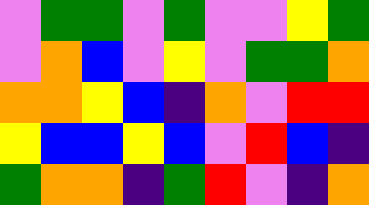[["violet", "green", "green", "violet", "green", "violet", "violet", "yellow", "green"], ["violet", "orange", "blue", "violet", "yellow", "violet", "green", "green", "orange"], ["orange", "orange", "yellow", "blue", "indigo", "orange", "violet", "red", "red"], ["yellow", "blue", "blue", "yellow", "blue", "violet", "red", "blue", "indigo"], ["green", "orange", "orange", "indigo", "green", "red", "violet", "indigo", "orange"]]